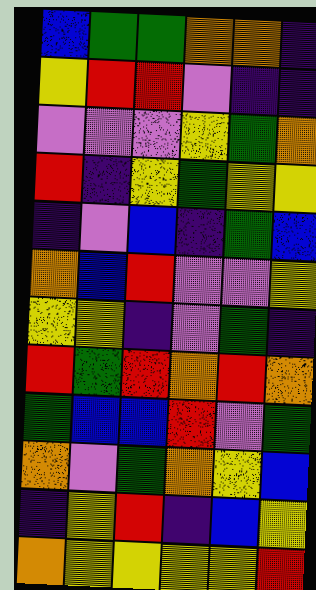[["blue", "green", "green", "orange", "orange", "indigo"], ["yellow", "red", "red", "violet", "indigo", "indigo"], ["violet", "violet", "violet", "yellow", "green", "orange"], ["red", "indigo", "yellow", "green", "yellow", "yellow"], ["indigo", "violet", "blue", "indigo", "green", "blue"], ["orange", "blue", "red", "violet", "violet", "yellow"], ["yellow", "yellow", "indigo", "violet", "green", "indigo"], ["red", "green", "red", "orange", "red", "orange"], ["green", "blue", "blue", "red", "violet", "green"], ["orange", "violet", "green", "orange", "yellow", "blue"], ["indigo", "yellow", "red", "indigo", "blue", "yellow"], ["orange", "yellow", "yellow", "yellow", "yellow", "red"]]